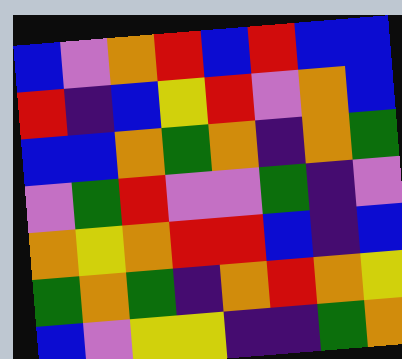[["blue", "violet", "orange", "red", "blue", "red", "blue", "blue"], ["red", "indigo", "blue", "yellow", "red", "violet", "orange", "blue"], ["blue", "blue", "orange", "green", "orange", "indigo", "orange", "green"], ["violet", "green", "red", "violet", "violet", "green", "indigo", "violet"], ["orange", "yellow", "orange", "red", "red", "blue", "indigo", "blue"], ["green", "orange", "green", "indigo", "orange", "red", "orange", "yellow"], ["blue", "violet", "yellow", "yellow", "indigo", "indigo", "green", "orange"]]